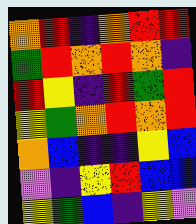[["orange", "red", "indigo", "orange", "red", "red"], ["green", "red", "orange", "red", "orange", "indigo"], ["red", "yellow", "indigo", "red", "green", "red"], ["yellow", "green", "orange", "red", "orange", "red"], ["orange", "blue", "indigo", "indigo", "yellow", "blue"], ["violet", "indigo", "yellow", "red", "blue", "blue"], ["yellow", "green", "blue", "indigo", "yellow", "violet"]]